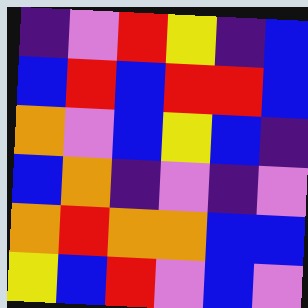[["indigo", "violet", "red", "yellow", "indigo", "blue"], ["blue", "red", "blue", "red", "red", "blue"], ["orange", "violet", "blue", "yellow", "blue", "indigo"], ["blue", "orange", "indigo", "violet", "indigo", "violet"], ["orange", "red", "orange", "orange", "blue", "blue"], ["yellow", "blue", "red", "violet", "blue", "violet"]]